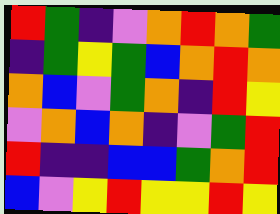[["red", "green", "indigo", "violet", "orange", "red", "orange", "green"], ["indigo", "green", "yellow", "green", "blue", "orange", "red", "orange"], ["orange", "blue", "violet", "green", "orange", "indigo", "red", "yellow"], ["violet", "orange", "blue", "orange", "indigo", "violet", "green", "red"], ["red", "indigo", "indigo", "blue", "blue", "green", "orange", "red"], ["blue", "violet", "yellow", "red", "yellow", "yellow", "red", "yellow"]]